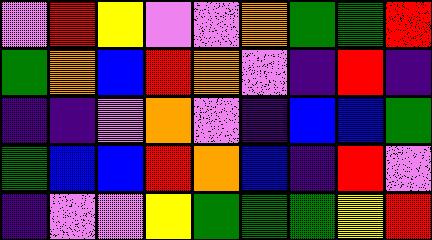[["violet", "red", "yellow", "violet", "violet", "orange", "green", "green", "red"], ["green", "orange", "blue", "red", "orange", "violet", "indigo", "red", "indigo"], ["indigo", "indigo", "violet", "orange", "violet", "indigo", "blue", "blue", "green"], ["green", "blue", "blue", "red", "orange", "blue", "indigo", "red", "violet"], ["indigo", "violet", "violet", "yellow", "green", "green", "green", "yellow", "red"]]